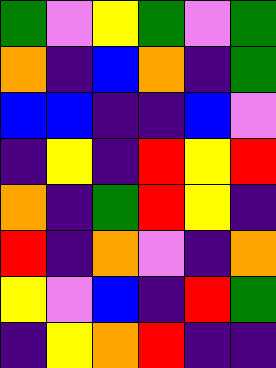[["green", "violet", "yellow", "green", "violet", "green"], ["orange", "indigo", "blue", "orange", "indigo", "green"], ["blue", "blue", "indigo", "indigo", "blue", "violet"], ["indigo", "yellow", "indigo", "red", "yellow", "red"], ["orange", "indigo", "green", "red", "yellow", "indigo"], ["red", "indigo", "orange", "violet", "indigo", "orange"], ["yellow", "violet", "blue", "indigo", "red", "green"], ["indigo", "yellow", "orange", "red", "indigo", "indigo"]]